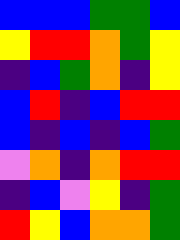[["blue", "blue", "blue", "green", "green", "blue"], ["yellow", "red", "red", "orange", "green", "yellow"], ["indigo", "blue", "green", "orange", "indigo", "yellow"], ["blue", "red", "indigo", "blue", "red", "red"], ["blue", "indigo", "blue", "indigo", "blue", "green"], ["violet", "orange", "indigo", "orange", "red", "red"], ["indigo", "blue", "violet", "yellow", "indigo", "green"], ["red", "yellow", "blue", "orange", "orange", "green"]]